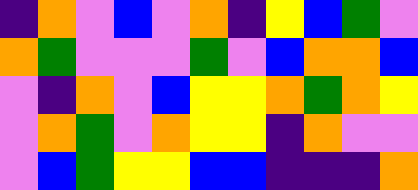[["indigo", "orange", "violet", "blue", "violet", "orange", "indigo", "yellow", "blue", "green", "violet"], ["orange", "green", "violet", "violet", "violet", "green", "violet", "blue", "orange", "orange", "blue"], ["violet", "indigo", "orange", "violet", "blue", "yellow", "yellow", "orange", "green", "orange", "yellow"], ["violet", "orange", "green", "violet", "orange", "yellow", "yellow", "indigo", "orange", "violet", "violet"], ["violet", "blue", "green", "yellow", "yellow", "blue", "blue", "indigo", "indigo", "indigo", "orange"]]